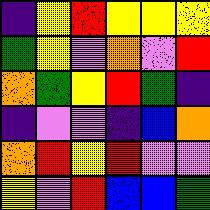[["indigo", "yellow", "red", "yellow", "yellow", "yellow"], ["green", "yellow", "violet", "orange", "violet", "red"], ["orange", "green", "yellow", "red", "green", "indigo"], ["indigo", "violet", "violet", "indigo", "blue", "orange"], ["orange", "red", "yellow", "red", "violet", "violet"], ["yellow", "violet", "red", "blue", "blue", "green"]]